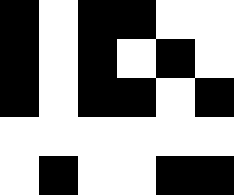[["black", "white", "black", "black", "white", "white"], ["black", "white", "black", "white", "black", "white"], ["black", "white", "black", "black", "white", "black"], ["white", "white", "white", "white", "white", "white"], ["white", "black", "white", "white", "black", "black"]]